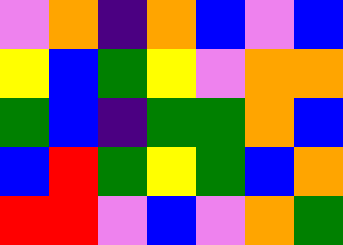[["violet", "orange", "indigo", "orange", "blue", "violet", "blue"], ["yellow", "blue", "green", "yellow", "violet", "orange", "orange"], ["green", "blue", "indigo", "green", "green", "orange", "blue"], ["blue", "red", "green", "yellow", "green", "blue", "orange"], ["red", "red", "violet", "blue", "violet", "orange", "green"]]